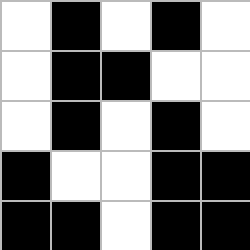[["white", "black", "white", "black", "white"], ["white", "black", "black", "white", "white"], ["white", "black", "white", "black", "white"], ["black", "white", "white", "black", "black"], ["black", "black", "white", "black", "black"]]